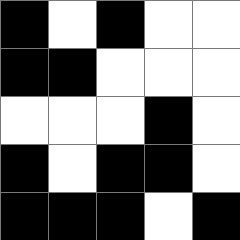[["black", "white", "black", "white", "white"], ["black", "black", "white", "white", "white"], ["white", "white", "white", "black", "white"], ["black", "white", "black", "black", "white"], ["black", "black", "black", "white", "black"]]